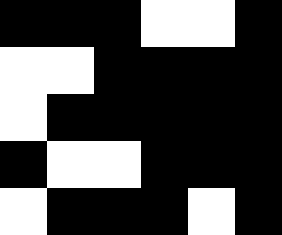[["black", "black", "black", "white", "white", "black"], ["white", "white", "black", "black", "black", "black"], ["white", "black", "black", "black", "black", "black"], ["black", "white", "white", "black", "black", "black"], ["white", "black", "black", "black", "white", "black"]]